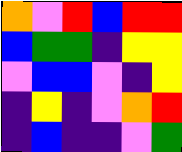[["orange", "violet", "red", "blue", "red", "red"], ["blue", "green", "green", "indigo", "yellow", "yellow"], ["violet", "blue", "blue", "violet", "indigo", "yellow"], ["indigo", "yellow", "indigo", "violet", "orange", "red"], ["indigo", "blue", "indigo", "indigo", "violet", "green"]]